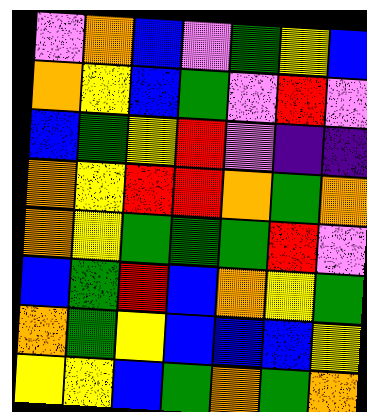[["violet", "orange", "blue", "violet", "green", "yellow", "blue"], ["orange", "yellow", "blue", "green", "violet", "red", "violet"], ["blue", "green", "yellow", "red", "violet", "indigo", "indigo"], ["orange", "yellow", "red", "red", "orange", "green", "orange"], ["orange", "yellow", "green", "green", "green", "red", "violet"], ["blue", "green", "red", "blue", "orange", "yellow", "green"], ["orange", "green", "yellow", "blue", "blue", "blue", "yellow"], ["yellow", "yellow", "blue", "green", "orange", "green", "orange"]]